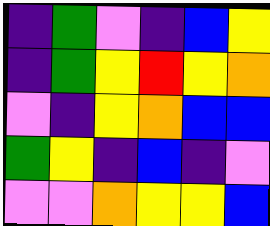[["indigo", "green", "violet", "indigo", "blue", "yellow"], ["indigo", "green", "yellow", "red", "yellow", "orange"], ["violet", "indigo", "yellow", "orange", "blue", "blue"], ["green", "yellow", "indigo", "blue", "indigo", "violet"], ["violet", "violet", "orange", "yellow", "yellow", "blue"]]